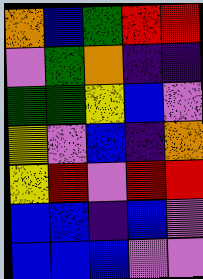[["orange", "blue", "green", "red", "red"], ["violet", "green", "orange", "indigo", "indigo"], ["green", "green", "yellow", "blue", "violet"], ["yellow", "violet", "blue", "indigo", "orange"], ["yellow", "red", "violet", "red", "red"], ["blue", "blue", "indigo", "blue", "violet"], ["blue", "blue", "blue", "violet", "violet"]]